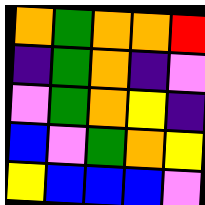[["orange", "green", "orange", "orange", "red"], ["indigo", "green", "orange", "indigo", "violet"], ["violet", "green", "orange", "yellow", "indigo"], ["blue", "violet", "green", "orange", "yellow"], ["yellow", "blue", "blue", "blue", "violet"]]